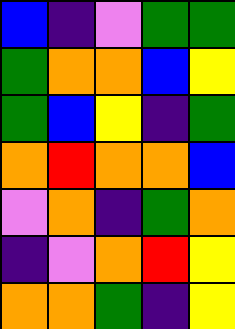[["blue", "indigo", "violet", "green", "green"], ["green", "orange", "orange", "blue", "yellow"], ["green", "blue", "yellow", "indigo", "green"], ["orange", "red", "orange", "orange", "blue"], ["violet", "orange", "indigo", "green", "orange"], ["indigo", "violet", "orange", "red", "yellow"], ["orange", "orange", "green", "indigo", "yellow"]]